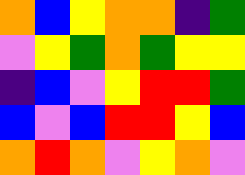[["orange", "blue", "yellow", "orange", "orange", "indigo", "green"], ["violet", "yellow", "green", "orange", "green", "yellow", "yellow"], ["indigo", "blue", "violet", "yellow", "red", "red", "green"], ["blue", "violet", "blue", "red", "red", "yellow", "blue"], ["orange", "red", "orange", "violet", "yellow", "orange", "violet"]]